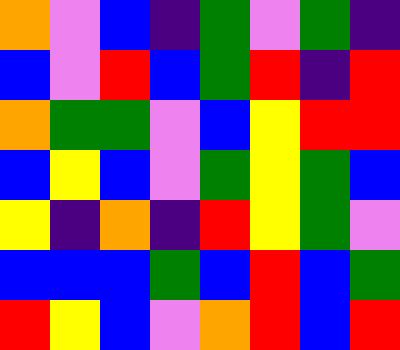[["orange", "violet", "blue", "indigo", "green", "violet", "green", "indigo"], ["blue", "violet", "red", "blue", "green", "red", "indigo", "red"], ["orange", "green", "green", "violet", "blue", "yellow", "red", "red"], ["blue", "yellow", "blue", "violet", "green", "yellow", "green", "blue"], ["yellow", "indigo", "orange", "indigo", "red", "yellow", "green", "violet"], ["blue", "blue", "blue", "green", "blue", "red", "blue", "green"], ["red", "yellow", "blue", "violet", "orange", "red", "blue", "red"]]